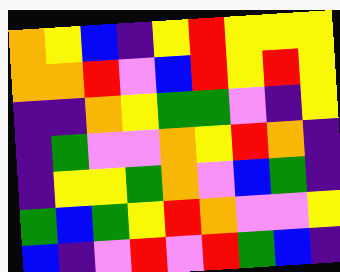[["orange", "yellow", "blue", "indigo", "yellow", "red", "yellow", "yellow", "yellow"], ["orange", "orange", "red", "violet", "blue", "red", "yellow", "red", "yellow"], ["indigo", "indigo", "orange", "yellow", "green", "green", "violet", "indigo", "yellow"], ["indigo", "green", "violet", "violet", "orange", "yellow", "red", "orange", "indigo"], ["indigo", "yellow", "yellow", "green", "orange", "violet", "blue", "green", "indigo"], ["green", "blue", "green", "yellow", "red", "orange", "violet", "violet", "yellow"], ["blue", "indigo", "violet", "red", "violet", "red", "green", "blue", "indigo"]]